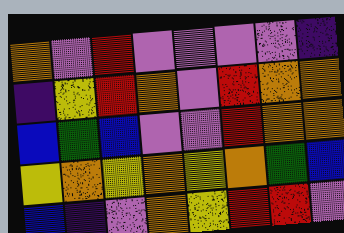[["orange", "violet", "red", "violet", "violet", "violet", "violet", "indigo"], ["indigo", "yellow", "red", "orange", "violet", "red", "orange", "orange"], ["blue", "green", "blue", "violet", "violet", "red", "orange", "orange"], ["yellow", "orange", "yellow", "orange", "yellow", "orange", "green", "blue"], ["blue", "indigo", "violet", "orange", "yellow", "red", "red", "violet"]]